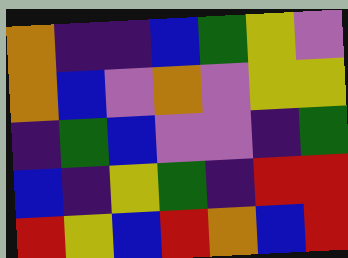[["orange", "indigo", "indigo", "blue", "green", "yellow", "violet"], ["orange", "blue", "violet", "orange", "violet", "yellow", "yellow"], ["indigo", "green", "blue", "violet", "violet", "indigo", "green"], ["blue", "indigo", "yellow", "green", "indigo", "red", "red"], ["red", "yellow", "blue", "red", "orange", "blue", "red"]]